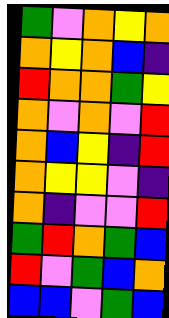[["green", "violet", "orange", "yellow", "orange"], ["orange", "yellow", "orange", "blue", "indigo"], ["red", "orange", "orange", "green", "yellow"], ["orange", "violet", "orange", "violet", "red"], ["orange", "blue", "yellow", "indigo", "red"], ["orange", "yellow", "yellow", "violet", "indigo"], ["orange", "indigo", "violet", "violet", "red"], ["green", "red", "orange", "green", "blue"], ["red", "violet", "green", "blue", "orange"], ["blue", "blue", "violet", "green", "blue"]]